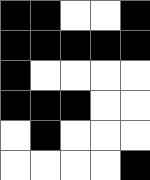[["black", "black", "white", "white", "black"], ["black", "black", "black", "black", "black"], ["black", "white", "white", "white", "white"], ["black", "black", "black", "white", "white"], ["white", "black", "white", "white", "white"], ["white", "white", "white", "white", "black"]]